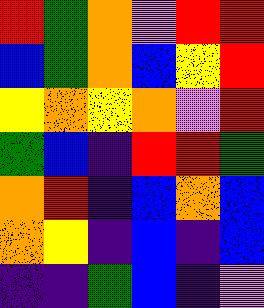[["red", "green", "orange", "violet", "red", "red"], ["blue", "green", "orange", "blue", "yellow", "red"], ["yellow", "orange", "yellow", "orange", "violet", "red"], ["green", "blue", "indigo", "red", "red", "green"], ["orange", "red", "indigo", "blue", "orange", "blue"], ["orange", "yellow", "indigo", "blue", "indigo", "blue"], ["indigo", "indigo", "green", "blue", "indigo", "violet"]]